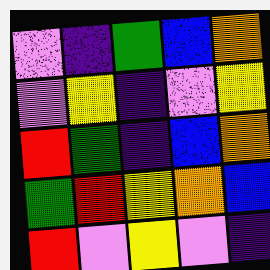[["violet", "indigo", "green", "blue", "orange"], ["violet", "yellow", "indigo", "violet", "yellow"], ["red", "green", "indigo", "blue", "orange"], ["green", "red", "yellow", "orange", "blue"], ["red", "violet", "yellow", "violet", "indigo"]]